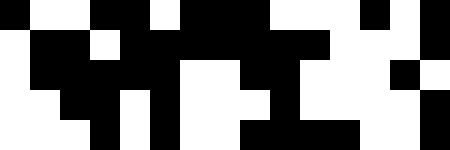[["black", "white", "white", "black", "black", "white", "black", "black", "black", "white", "white", "white", "black", "white", "black"], ["white", "black", "black", "white", "black", "black", "black", "black", "black", "black", "black", "white", "white", "white", "black"], ["white", "black", "black", "black", "black", "black", "white", "white", "black", "black", "white", "white", "white", "black", "white"], ["white", "white", "black", "black", "white", "black", "white", "white", "white", "black", "white", "white", "white", "white", "black"], ["white", "white", "white", "black", "white", "black", "white", "white", "black", "black", "black", "black", "white", "white", "black"]]